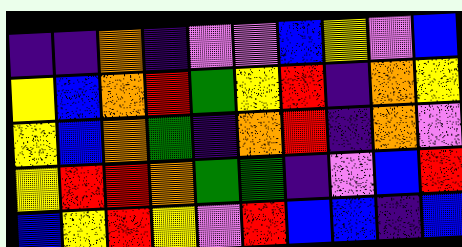[["indigo", "indigo", "orange", "indigo", "violet", "violet", "blue", "yellow", "violet", "blue"], ["yellow", "blue", "orange", "red", "green", "yellow", "red", "indigo", "orange", "yellow"], ["yellow", "blue", "orange", "green", "indigo", "orange", "red", "indigo", "orange", "violet"], ["yellow", "red", "red", "orange", "green", "green", "indigo", "violet", "blue", "red"], ["blue", "yellow", "red", "yellow", "violet", "red", "blue", "blue", "indigo", "blue"]]